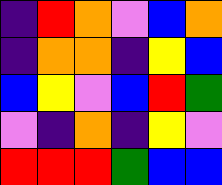[["indigo", "red", "orange", "violet", "blue", "orange"], ["indigo", "orange", "orange", "indigo", "yellow", "blue"], ["blue", "yellow", "violet", "blue", "red", "green"], ["violet", "indigo", "orange", "indigo", "yellow", "violet"], ["red", "red", "red", "green", "blue", "blue"]]